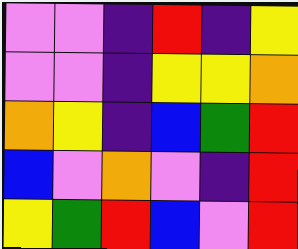[["violet", "violet", "indigo", "red", "indigo", "yellow"], ["violet", "violet", "indigo", "yellow", "yellow", "orange"], ["orange", "yellow", "indigo", "blue", "green", "red"], ["blue", "violet", "orange", "violet", "indigo", "red"], ["yellow", "green", "red", "blue", "violet", "red"]]